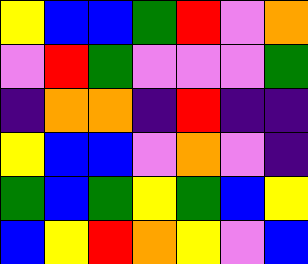[["yellow", "blue", "blue", "green", "red", "violet", "orange"], ["violet", "red", "green", "violet", "violet", "violet", "green"], ["indigo", "orange", "orange", "indigo", "red", "indigo", "indigo"], ["yellow", "blue", "blue", "violet", "orange", "violet", "indigo"], ["green", "blue", "green", "yellow", "green", "blue", "yellow"], ["blue", "yellow", "red", "orange", "yellow", "violet", "blue"]]